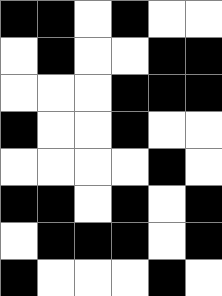[["black", "black", "white", "black", "white", "white"], ["white", "black", "white", "white", "black", "black"], ["white", "white", "white", "black", "black", "black"], ["black", "white", "white", "black", "white", "white"], ["white", "white", "white", "white", "black", "white"], ["black", "black", "white", "black", "white", "black"], ["white", "black", "black", "black", "white", "black"], ["black", "white", "white", "white", "black", "white"]]